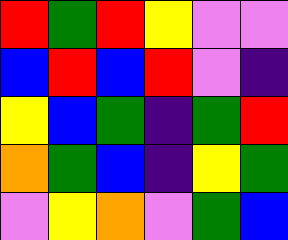[["red", "green", "red", "yellow", "violet", "violet"], ["blue", "red", "blue", "red", "violet", "indigo"], ["yellow", "blue", "green", "indigo", "green", "red"], ["orange", "green", "blue", "indigo", "yellow", "green"], ["violet", "yellow", "orange", "violet", "green", "blue"]]